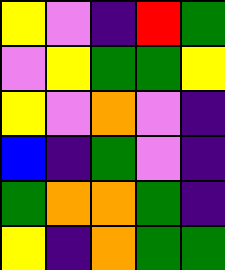[["yellow", "violet", "indigo", "red", "green"], ["violet", "yellow", "green", "green", "yellow"], ["yellow", "violet", "orange", "violet", "indigo"], ["blue", "indigo", "green", "violet", "indigo"], ["green", "orange", "orange", "green", "indigo"], ["yellow", "indigo", "orange", "green", "green"]]